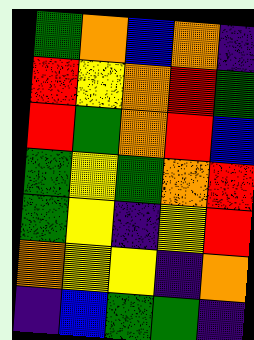[["green", "orange", "blue", "orange", "indigo"], ["red", "yellow", "orange", "red", "green"], ["red", "green", "orange", "red", "blue"], ["green", "yellow", "green", "orange", "red"], ["green", "yellow", "indigo", "yellow", "red"], ["orange", "yellow", "yellow", "indigo", "orange"], ["indigo", "blue", "green", "green", "indigo"]]